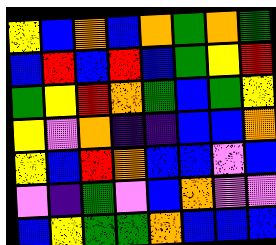[["yellow", "blue", "orange", "blue", "orange", "green", "orange", "green"], ["blue", "red", "blue", "red", "blue", "green", "yellow", "red"], ["green", "yellow", "red", "orange", "green", "blue", "green", "yellow"], ["yellow", "violet", "orange", "indigo", "indigo", "blue", "blue", "orange"], ["yellow", "blue", "red", "orange", "blue", "blue", "violet", "blue"], ["violet", "indigo", "green", "violet", "blue", "orange", "violet", "violet"], ["blue", "yellow", "green", "green", "orange", "blue", "blue", "blue"]]